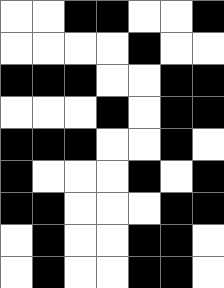[["white", "white", "black", "black", "white", "white", "black"], ["white", "white", "white", "white", "black", "white", "white"], ["black", "black", "black", "white", "white", "black", "black"], ["white", "white", "white", "black", "white", "black", "black"], ["black", "black", "black", "white", "white", "black", "white"], ["black", "white", "white", "white", "black", "white", "black"], ["black", "black", "white", "white", "white", "black", "black"], ["white", "black", "white", "white", "black", "black", "white"], ["white", "black", "white", "white", "black", "black", "white"]]